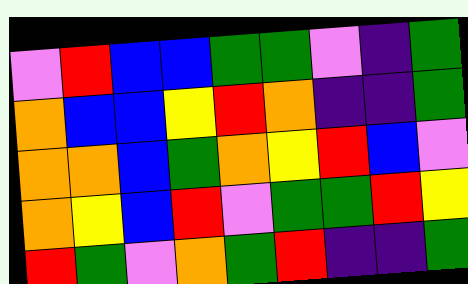[["violet", "red", "blue", "blue", "green", "green", "violet", "indigo", "green"], ["orange", "blue", "blue", "yellow", "red", "orange", "indigo", "indigo", "green"], ["orange", "orange", "blue", "green", "orange", "yellow", "red", "blue", "violet"], ["orange", "yellow", "blue", "red", "violet", "green", "green", "red", "yellow"], ["red", "green", "violet", "orange", "green", "red", "indigo", "indigo", "green"]]